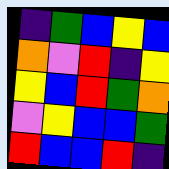[["indigo", "green", "blue", "yellow", "blue"], ["orange", "violet", "red", "indigo", "yellow"], ["yellow", "blue", "red", "green", "orange"], ["violet", "yellow", "blue", "blue", "green"], ["red", "blue", "blue", "red", "indigo"]]